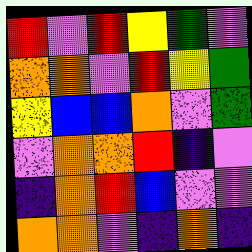[["red", "violet", "red", "yellow", "green", "violet"], ["orange", "orange", "violet", "red", "yellow", "green"], ["yellow", "blue", "blue", "orange", "violet", "green"], ["violet", "orange", "orange", "red", "indigo", "violet"], ["indigo", "orange", "red", "blue", "violet", "violet"], ["orange", "orange", "violet", "indigo", "orange", "indigo"]]